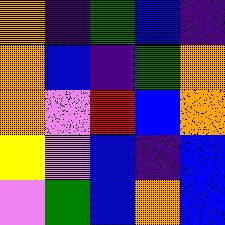[["orange", "indigo", "green", "blue", "indigo"], ["orange", "blue", "indigo", "green", "orange"], ["orange", "violet", "red", "blue", "orange"], ["yellow", "violet", "blue", "indigo", "blue"], ["violet", "green", "blue", "orange", "blue"]]